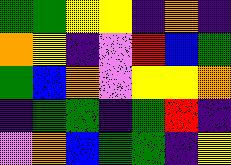[["green", "green", "yellow", "yellow", "indigo", "orange", "indigo"], ["orange", "yellow", "indigo", "violet", "red", "blue", "green"], ["green", "blue", "orange", "violet", "yellow", "yellow", "orange"], ["indigo", "green", "green", "indigo", "green", "red", "indigo"], ["violet", "orange", "blue", "green", "green", "indigo", "yellow"]]